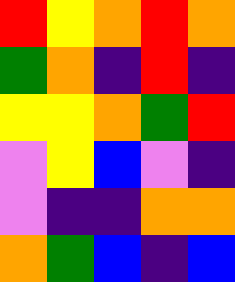[["red", "yellow", "orange", "red", "orange"], ["green", "orange", "indigo", "red", "indigo"], ["yellow", "yellow", "orange", "green", "red"], ["violet", "yellow", "blue", "violet", "indigo"], ["violet", "indigo", "indigo", "orange", "orange"], ["orange", "green", "blue", "indigo", "blue"]]